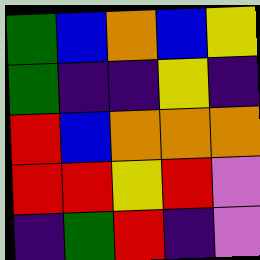[["green", "blue", "orange", "blue", "yellow"], ["green", "indigo", "indigo", "yellow", "indigo"], ["red", "blue", "orange", "orange", "orange"], ["red", "red", "yellow", "red", "violet"], ["indigo", "green", "red", "indigo", "violet"]]